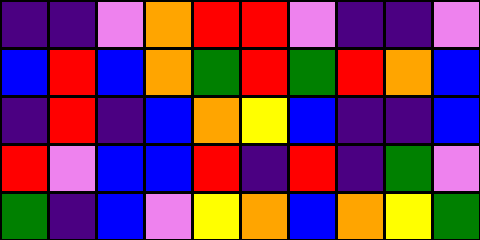[["indigo", "indigo", "violet", "orange", "red", "red", "violet", "indigo", "indigo", "violet"], ["blue", "red", "blue", "orange", "green", "red", "green", "red", "orange", "blue"], ["indigo", "red", "indigo", "blue", "orange", "yellow", "blue", "indigo", "indigo", "blue"], ["red", "violet", "blue", "blue", "red", "indigo", "red", "indigo", "green", "violet"], ["green", "indigo", "blue", "violet", "yellow", "orange", "blue", "orange", "yellow", "green"]]